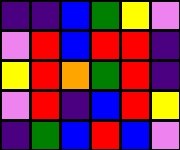[["indigo", "indigo", "blue", "green", "yellow", "violet"], ["violet", "red", "blue", "red", "red", "indigo"], ["yellow", "red", "orange", "green", "red", "indigo"], ["violet", "red", "indigo", "blue", "red", "yellow"], ["indigo", "green", "blue", "red", "blue", "violet"]]